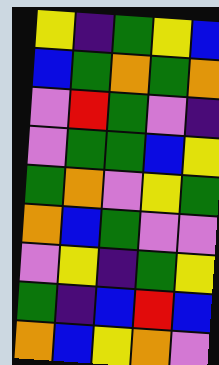[["yellow", "indigo", "green", "yellow", "blue"], ["blue", "green", "orange", "green", "orange"], ["violet", "red", "green", "violet", "indigo"], ["violet", "green", "green", "blue", "yellow"], ["green", "orange", "violet", "yellow", "green"], ["orange", "blue", "green", "violet", "violet"], ["violet", "yellow", "indigo", "green", "yellow"], ["green", "indigo", "blue", "red", "blue"], ["orange", "blue", "yellow", "orange", "violet"]]